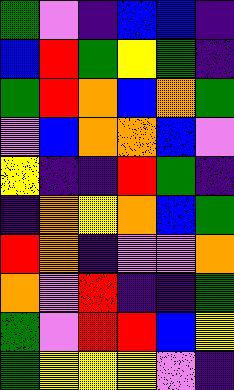[["green", "violet", "indigo", "blue", "blue", "indigo"], ["blue", "red", "green", "yellow", "green", "indigo"], ["green", "red", "orange", "blue", "orange", "green"], ["violet", "blue", "orange", "orange", "blue", "violet"], ["yellow", "indigo", "indigo", "red", "green", "indigo"], ["indigo", "orange", "yellow", "orange", "blue", "green"], ["red", "orange", "indigo", "violet", "violet", "orange"], ["orange", "violet", "red", "indigo", "indigo", "green"], ["green", "violet", "red", "red", "blue", "yellow"], ["green", "yellow", "yellow", "yellow", "violet", "indigo"]]